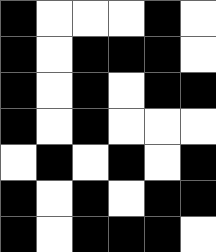[["black", "white", "white", "white", "black", "white"], ["black", "white", "black", "black", "black", "white"], ["black", "white", "black", "white", "black", "black"], ["black", "white", "black", "white", "white", "white"], ["white", "black", "white", "black", "white", "black"], ["black", "white", "black", "white", "black", "black"], ["black", "white", "black", "black", "black", "white"]]